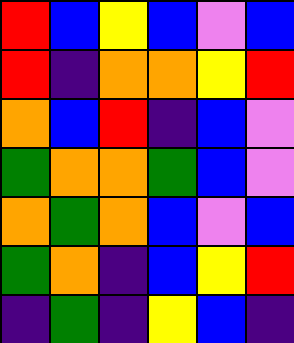[["red", "blue", "yellow", "blue", "violet", "blue"], ["red", "indigo", "orange", "orange", "yellow", "red"], ["orange", "blue", "red", "indigo", "blue", "violet"], ["green", "orange", "orange", "green", "blue", "violet"], ["orange", "green", "orange", "blue", "violet", "blue"], ["green", "orange", "indigo", "blue", "yellow", "red"], ["indigo", "green", "indigo", "yellow", "blue", "indigo"]]